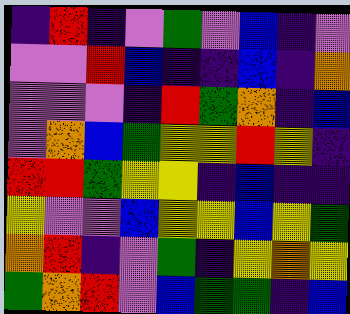[["indigo", "red", "indigo", "violet", "green", "violet", "blue", "indigo", "violet"], ["violet", "violet", "red", "blue", "indigo", "indigo", "blue", "indigo", "orange"], ["violet", "violet", "violet", "indigo", "red", "green", "orange", "indigo", "blue"], ["violet", "orange", "blue", "green", "yellow", "yellow", "red", "yellow", "indigo"], ["red", "red", "green", "yellow", "yellow", "indigo", "blue", "indigo", "indigo"], ["yellow", "violet", "violet", "blue", "yellow", "yellow", "blue", "yellow", "green"], ["orange", "red", "indigo", "violet", "green", "indigo", "yellow", "orange", "yellow"], ["green", "orange", "red", "violet", "blue", "green", "green", "indigo", "blue"]]